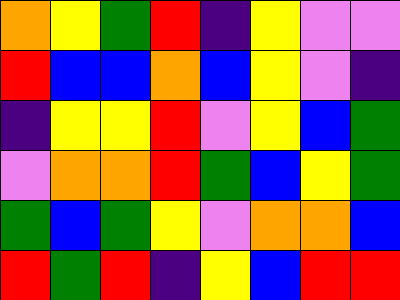[["orange", "yellow", "green", "red", "indigo", "yellow", "violet", "violet"], ["red", "blue", "blue", "orange", "blue", "yellow", "violet", "indigo"], ["indigo", "yellow", "yellow", "red", "violet", "yellow", "blue", "green"], ["violet", "orange", "orange", "red", "green", "blue", "yellow", "green"], ["green", "blue", "green", "yellow", "violet", "orange", "orange", "blue"], ["red", "green", "red", "indigo", "yellow", "blue", "red", "red"]]